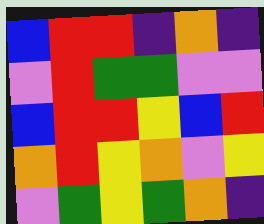[["blue", "red", "red", "indigo", "orange", "indigo"], ["violet", "red", "green", "green", "violet", "violet"], ["blue", "red", "red", "yellow", "blue", "red"], ["orange", "red", "yellow", "orange", "violet", "yellow"], ["violet", "green", "yellow", "green", "orange", "indigo"]]